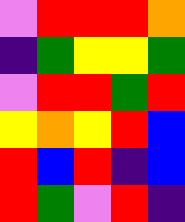[["violet", "red", "red", "red", "orange"], ["indigo", "green", "yellow", "yellow", "green"], ["violet", "red", "red", "green", "red"], ["yellow", "orange", "yellow", "red", "blue"], ["red", "blue", "red", "indigo", "blue"], ["red", "green", "violet", "red", "indigo"]]